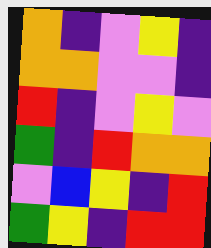[["orange", "indigo", "violet", "yellow", "indigo"], ["orange", "orange", "violet", "violet", "indigo"], ["red", "indigo", "violet", "yellow", "violet"], ["green", "indigo", "red", "orange", "orange"], ["violet", "blue", "yellow", "indigo", "red"], ["green", "yellow", "indigo", "red", "red"]]